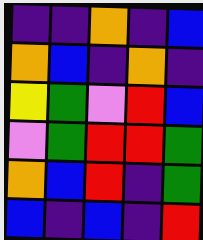[["indigo", "indigo", "orange", "indigo", "blue"], ["orange", "blue", "indigo", "orange", "indigo"], ["yellow", "green", "violet", "red", "blue"], ["violet", "green", "red", "red", "green"], ["orange", "blue", "red", "indigo", "green"], ["blue", "indigo", "blue", "indigo", "red"]]